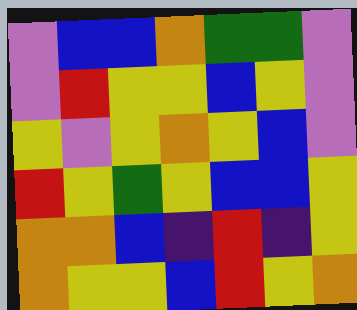[["violet", "blue", "blue", "orange", "green", "green", "violet"], ["violet", "red", "yellow", "yellow", "blue", "yellow", "violet"], ["yellow", "violet", "yellow", "orange", "yellow", "blue", "violet"], ["red", "yellow", "green", "yellow", "blue", "blue", "yellow"], ["orange", "orange", "blue", "indigo", "red", "indigo", "yellow"], ["orange", "yellow", "yellow", "blue", "red", "yellow", "orange"]]